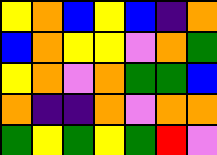[["yellow", "orange", "blue", "yellow", "blue", "indigo", "orange"], ["blue", "orange", "yellow", "yellow", "violet", "orange", "green"], ["yellow", "orange", "violet", "orange", "green", "green", "blue"], ["orange", "indigo", "indigo", "orange", "violet", "orange", "orange"], ["green", "yellow", "green", "yellow", "green", "red", "violet"]]